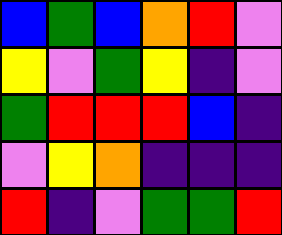[["blue", "green", "blue", "orange", "red", "violet"], ["yellow", "violet", "green", "yellow", "indigo", "violet"], ["green", "red", "red", "red", "blue", "indigo"], ["violet", "yellow", "orange", "indigo", "indigo", "indigo"], ["red", "indigo", "violet", "green", "green", "red"]]